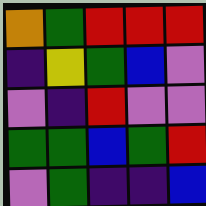[["orange", "green", "red", "red", "red"], ["indigo", "yellow", "green", "blue", "violet"], ["violet", "indigo", "red", "violet", "violet"], ["green", "green", "blue", "green", "red"], ["violet", "green", "indigo", "indigo", "blue"]]